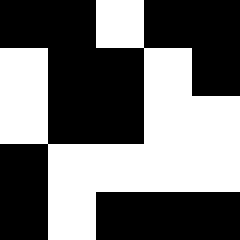[["black", "black", "white", "black", "black"], ["white", "black", "black", "white", "black"], ["white", "black", "black", "white", "white"], ["black", "white", "white", "white", "white"], ["black", "white", "black", "black", "black"]]